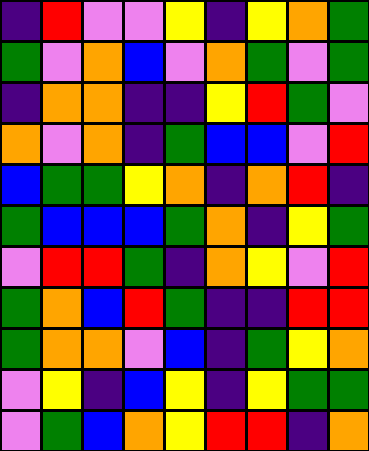[["indigo", "red", "violet", "violet", "yellow", "indigo", "yellow", "orange", "green"], ["green", "violet", "orange", "blue", "violet", "orange", "green", "violet", "green"], ["indigo", "orange", "orange", "indigo", "indigo", "yellow", "red", "green", "violet"], ["orange", "violet", "orange", "indigo", "green", "blue", "blue", "violet", "red"], ["blue", "green", "green", "yellow", "orange", "indigo", "orange", "red", "indigo"], ["green", "blue", "blue", "blue", "green", "orange", "indigo", "yellow", "green"], ["violet", "red", "red", "green", "indigo", "orange", "yellow", "violet", "red"], ["green", "orange", "blue", "red", "green", "indigo", "indigo", "red", "red"], ["green", "orange", "orange", "violet", "blue", "indigo", "green", "yellow", "orange"], ["violet", "yellow", "indigo", "blue", "yellow", "indigo", "yellow", "green", "green"], ["violet", "green", "blue", "orange", "yellow", "red", "red", "indigo", "orange"]]